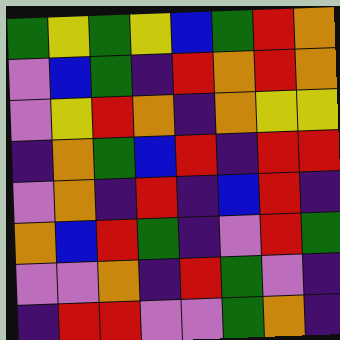[["green", "yellow", "green", "yellow", "blue", "green", "red", "orange"], ["violet", "blue", "green", "indigo", "red", "orange", "red", "orange"], ["violet", "yellow", "red", "orange", "indigo", "orange", "yellow", "yellow"], ["indigo", "orange", "green", "blue", "red", "indigo", "red", "red"], ["violet", "orange", "indigo", "red", "indigo", "blue", "red", "indigo"], ["orange", "blue", "red", "green", "indigo", "violet", "red", "green"], ["violet", "violet", "orange", "indigo", "red", "green", "violet", "indigo"], ["indigo", "red", "red", "violet", "violet", "green", "orange", "indigo"]]